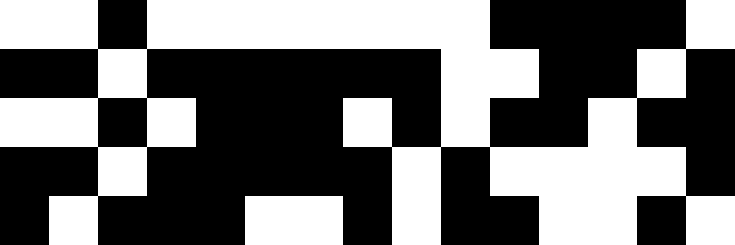[["white", "white", "black", "white", "white", "white", "white", "white", "white", "white", "black", "black", "black", "black", "white"], ["black", "black", "white", "black", "black", "black", "black", "black", "black", "white", "white", "black", "black", "white", "black"], ["white", "white", "black", "white", "black", "black", "black", "white", "black", "white", "black", "black", "white", "black", "black"], ["black", "black", "white", "black", "black", "black", "black", "black", "white", "black", "white", "white", "white", "white", "black"], ["black", "white", "black", "black", "black", "white", "white", "black", "white", "black", "black", "white", "white", "black", "white"]]